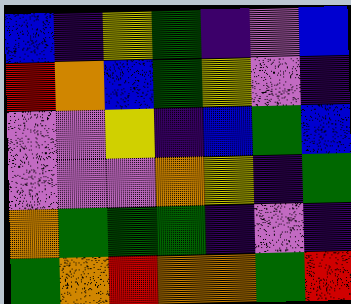[["blue", "indigo", "yellow", "green", "indigo", "violet", "blue"], ["red", "orange", "blue", "green", "yellow", "violet", "indigo"], ["violet", "violet", "yellow", "indigo", "blue", "green", "blue"], ["violet", "violet", "violet", "orange", "yellow", "indigo", "green"], ["orange", "green", "green", "green", "indigo", "violet", "indigo"], ["green", "orange", "red", "orange", "orange", "green", "red"]]